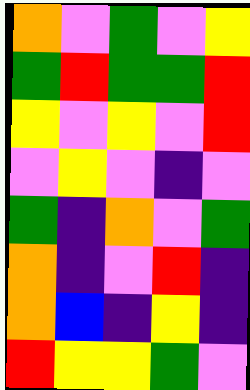[["orange", "violet", "green", "violet", "yellow"], ["green", "red", "green", "green", "red"], ["yellow", "violet", "yellow", "violet", "red"], ["violet", "yellow", "violet", "indigo", "violet"], ["green", "indigo", "orange", "violet", "green"], ["orange", "indigo", "violet", "red", "indigo"], ["orange", "blue", "indigo", "yellow", "indigo"], ["red", "yellow", "yellow", "green", "violet"]]